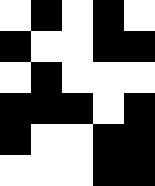[["white", "black", "white", "black", "white"], ["black", "white", "white", "black", "black"], ["white", "black", "white", "white", "white"], ["black", "black", "black", "white", "black"], ["black", "white", "white", "black", "black"], ["white", "white", "white", "black", "black"]]